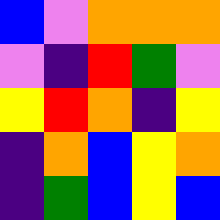[["blue", "violet", "orange", "orange", "orange"], ["violet", "indigo", "red", "green", "violet"], ["yellow", "red", "orange", "indigo", "yellow"], ["indigo", "orange", "blue", "yellow", "orange"], ["indigo", "green", "blue", "yellow", "blue"]]